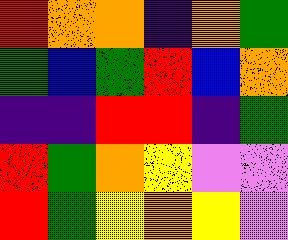[["red", "orange", "orange", "indigo", "orange", "green"], ["green", "blue", "green", "red", "blue", "orange"], ["indigo", "indigo", "red", "red", "indigo", "green"], ["red", "green", "orange", "yellow", "violet", "violet"], ["red", "green", "yellow", "orange", "yellow", "violet"]]